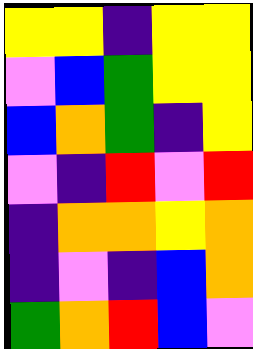[["yellow", "yellow", "indigo", "yellow", "yellow"], ["violet", "blue", "green", "yellow", "yellow"], ["blue", "orange", "green", "indigo", "yellow"], ["violet", "indigo", "red", "violet", "red"], ["indigo", "orange", "orange", "yellow", "orange"], ["indigo", "violet", "indigo", "blue", "orange"], ["green", "orange", "red", "blue", "violet"]]